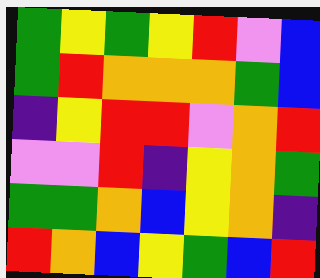[["green", "yellow", "green", "yellow", "red", "violet", "blue"], ["green", "red", "orange", "orange", "orange", "green", "blue"], ["indigo", "yellow", "red", "red", "violet", "orange", "red"], ["violet", "violet", "red", "indigo", "yellow", "orange", "green"], ["green", "green", "orange", "blue", "yellow", "orange", "indigo"], ["red", "orange", "blue", "yellow", "green", "blue", "red"]]